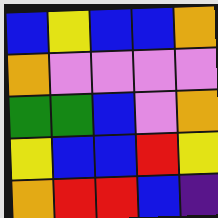[["blue", "yellow", "blue", "blue", "orange"], ["orange", "violet", "violet", "violet", "violet"], ["green", "green", "blue", "violet", "orange"], ["yellow", "blue", "blue", "red", "yellow"], ["orange", "red", "red", "blue", "indigo"]]